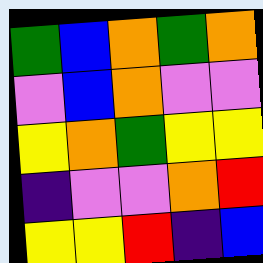[["green", "blue", "orange", "green", "orange"], ["violet", "blue", "orange", "violet", "violet"], ["yellow", "orange", "green", "yellow", "yellow"], ["indigo", "violet", "violet", "orange", "red"], ["yellow", "yellow", "red", "indigo", "blue"]]